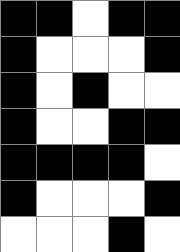[["black", "black", "white", "black", "black"], ["black", "white", "white", "white", "black"], ["black", "white", "black", "white", "white"], ["black", "white", "white", "black", "black"], ["black", "black", "black", "black", "white"], ["black", "white", "white", "white", "black"], ["white", "white", "white", "black", "white"]]